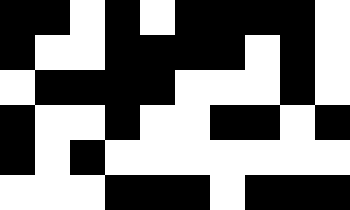[["black", "black", "white", "black", "white", "black", "black", "black", "black", "white"], ["black", "white", "white", "black", "black", "black", "black", "white", "black", "white"], ["white", "black", "black", "black", "black", "white", "white", "white", "black", "white"], ["black", "white", "white", "black", "white", "white", "black", "black", "white", "black"], ["black", "white", "black", "white", "white", "white", "white", "white", "white", "white"], ["white", "white", "white", "black", "black", "black", "white", "black", "black", "black"]]